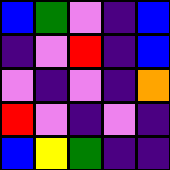[["blue", "green", "violet", "indigo", "blue"], ["indigo", "violet", "red", "indigo", "blue"], ["violet", "indigo", "violet", "indigo", "orange"], ["red", "violet", "indigo", "violet", "indigo"], ["blue", "yellow", "green", "indigo", "indigo"]]